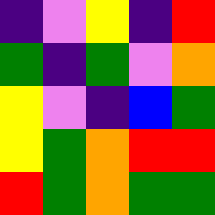[["indigo", "violet", "yellow", "indigo", "red"], ["green", "indigo", "green", "violet", "orange"], ["yellow", "violet", "indigo", "blue", "green"], ["yellow", "green", "orange", "red", "red"], ["red", "green", "orange", "green", "green"]]